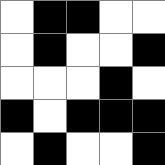[["white", "black", "black", "white", "white"], ["white", "black", "white", "white", "black"], ["white", "white", "white", "black", "white"], ["black", "white", "black", "black", "black"], ["white", "black", "white", "white", "black"]]